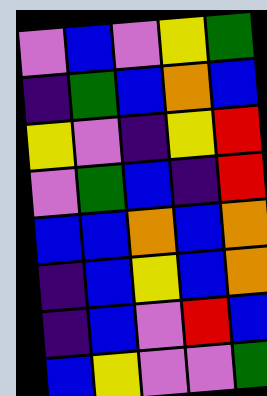[["violet", "blue", "violet", "yellow", "green"], ["indigo", "green", "blue", "orange", "blue"], ["yellow", "violet", "indigo", "yellow", "red"], ["violet", "green", "blue", "indigo", "red"], ["blue", "blue", "orange", "blue", "orange"], ["indigo", "blue", "yellow", "blue", "orange"], ["indigo", "blue", "violet", "red", "blue"], ["blue", "yellow", "violet", "violet", "green"]]